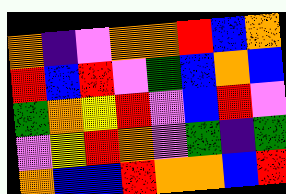[["orange", "indigo", "violet", "orange", "orange", "red", "blue", "orange"], ["red", "blue", "red", "violet", "green", "blue", "orange", "blue"], ["green", "orange", "yellow", "red", "violet", "blue", "red", "violet"], ["violet", "yellow", "red", "orange", "violet", "green", "indigo", "green"], ["orange", "blue", "blue", "red", "orange", "orange", "blue", "red"]]